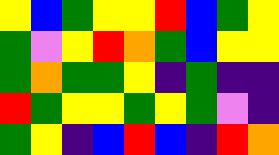[["yellow", "blue", "green", "yellow", "yellow", "red", "blue", "green", "yellow"], ["green", "violet", "yellow", "red", "orange", "green", "blue", "yellow", "yellow"], ["green", "orange", "green", "green", "yellow", "indigo", "green", "indigo", "indigo"], ["red", "green", "yellow", "yellow", "green", "yellow", "green", "violet", "indigo"], ["green", "yellow", "indigo", "blue", "red", "blue", "indigo", "red", "orange"]]